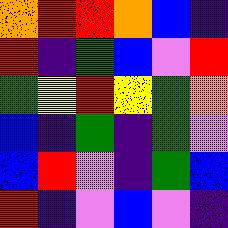[["orange", "red", "red", "orange", "blue", "indigo"], ["red", "indigo", "green", "blue", "violet", "red"], ["green", "yellow", "red", "yellow", "green", "orange"], ["blue", "indigo", "green", "indigo", "green", "violet"], ["blue", "red", "violet", "indigo", "green", "blue"], ["red", "indigo", "violet", "blue", "violet", "indigo"]]